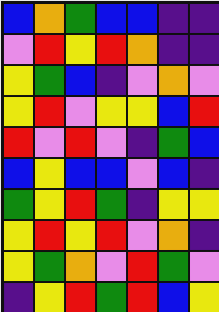[["blue", "orange", "green", "blue", "blue", "indigo", "indigo"], ["violet", "red", "yellow", "red", "orange", "indigo", "indigo"], ["yellow", "green", "blue", "indigo", "violet", "orange", "violet"], ["yellow", "red", "violet", "yellow", "yellow", "blue", "red"], ["red", "violet", "red", "violet", "indigo", "green", "blue"], ["blue", "yellow", "blue", "blue", "violet", "blue", "indigo"], ["green", "yellow", "red", "green", "indigo", "yellow", "yellow"], ["yellow", "red", "yellow", "red", "violet", "orange", "indigo"], ["yellow", "green", "orange", "violet", "red", "green", "violet"], ["indigo", "yellow", "red", "green", "red", "blue", "yellow"]]